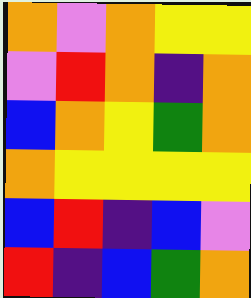[["orange", "violet", "orange", "yellow", "yellow"], ["violet", "red", "orange", "indigo", "orange"], ["blue", "orange", "yellow", "green", "orange"], ["orange", "yellow", "yellow", "yellow", "yellow"], ["blue", "red", "indigo", "blue", "violet"], ["red", "indigo", "blue", "green", "orange"]]